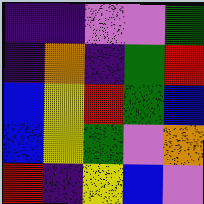[["indigo", "indigo", "violet", "violet", "green"], ["indigo", "orange", "indigo", "green", "red"], ["blue", "yellow", "red", "green", "blue"], ["blue", "yellow", "green", "violet", "orange"], ["red", "indigo", "yellow", "blue", "violet"]]